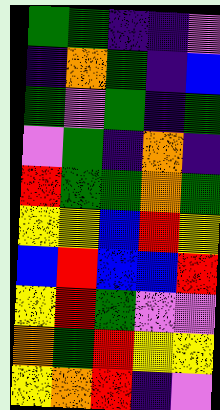[["green", "green", "indigo", "indigo", "violet"], ["indigo", "orange", "green", "indigo", "blue"], ["green", "violet", "green", "indigo", "green"], ["violet", "green", "indigo", "orange", "indigo"], ["red", "green", "green", "orange", "green"], ["yellow", "yellow", "blue", "red", "yellow"], ["blue", "red", "blue", "blue", "red"], ["yellow", "red", "green", "violet", "violet"], ["orange", "green", "red", "yellow", "yellow"], ["yellow", "orange", "red", "indigo", "violet"]]